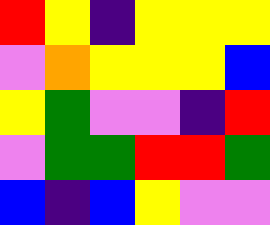[["red", "yellow", "indigo", "yellow", "yellow", "yellow"], ["violet", "orange", "yellow", "yellow", "yellow", "blue"], ["yellow", "green", "violet", "violet", "indigo", "red"], ["violet", "green", "green", "red", "red", "green"], ["blue", "indigo", "blue", "yellow", "violet", "violet"]]